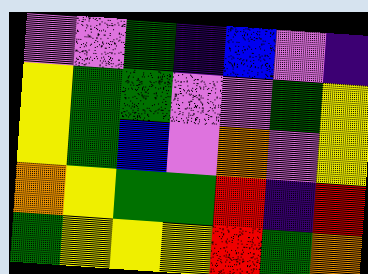[["violet", "violet", "green", "indigo", "blue", "violet", "indigo"], ["yellow", "green", "green", "violet", "violet", "green", "yellow"], ["yellow", "green", "blue", "violet", "orange", "violet", "yellow"], ["orange", "yellow", "green", "green", "red", "indigo", "red"], ["green", "yellow", "yellow", "yellow", "red", "green", "orange"]]